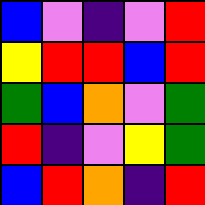[["blue", "violet", "indigo", "violet", "red"], ["yellow", "red", "red", "blue", "red"], ["green", "blue", "orange", "violet", "green"], ["red", "indigo", "violet", "yellow", "green"], ["blue", "red", "orange", "indigo", "red"]]